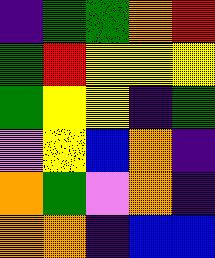[["indigo", "green", "green", "orange", "red"], ["green", "red", "yellow", "yellow", "yellow"], ["green", "yellow", "yellow", "indigo", "green"], ["violet", "yellow", "blue", "orange", "indigo"], ["orange", "green", "violet", "orange", "indigo"], ["orange", "orange", "indigo", "blue", "blue"]]